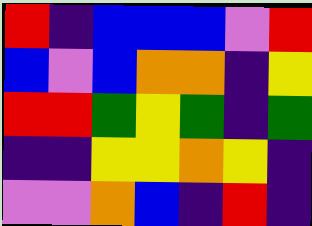[["red", "indigo", "blue", "blue", "blue", "violet", "red"], ["blue", "violet", "blue", "orange", "orange", "indigo", "yellow"], ["red", "red", "green", "yellow", "green", "indigo", "green"], ["indigo", "indigo", "yellow", "yellow", "orange", "yellow", "indigo"], ["violet", "violet", "orange", "blue", "indigo", "red", "indigo"]]